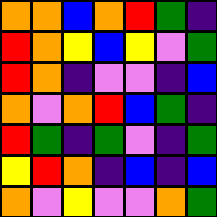[["orange", "orange", "blue", "orange", "red", "green", "indigo"], ["red", "orange", "yellow", "blue", "yellow", "violet", "green"], ["red", "orange", "indigo", "violet", "violet", "indigo", "blue"], ["orange", "violet", "orange", "red", "blue", "green", "indigo"], ["red", "green", "indigo", "green", "violet", "indigo", "green"], ["yellow", "red", "orange", "indigo", "blue", "indigo", "blue"], ["orange", "violet", "yellow", "violet", "violet", "orange", "green"]]